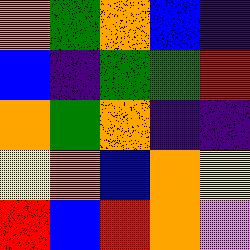[["orange", "green", "orange", "blue", "indigo"], ["blue", "indigo", "green", "green", "red"], ["orange", "green", "orange", "indigo", "indigo"], ["yellow", "orange", "blue", "orange", "yellow"], ["red", "blue", "red", "orange", "violet"]]